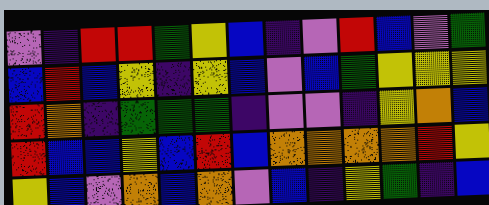[["violet", "indigo", "red", "red", "green", "yellow", "blue", "indigo", "violet", "red", "blue", "violet", "green"], ["blue", "red", "blue", "yellow", "indigo", "yellow", "blue", "violet", "blue", "green", "yellow", "yellow", "yellow"], ["red", "orange", "indigo", "green", "green", "green", "indigo", "violet", "violet", "indigo", "yellow", "orange", "blue"], ["red", "blue", "blue", "yellow", "blue", "red", "blue", "orange", "orange", "orange", "orange", "red", "yellow"], ["yellow", "blue", "violet", "orange", "blue", "orange", "violet", "blue", "indigo", "yellow", "green", "indigo", "blue"]]